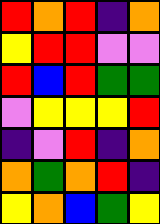[["red", "orange", "red", "indigo", "orange"], ["yellow", "red", "red", "violet", "violet"], ["red", "blue", "red", "green", "green"], ["violet", "yellow", "yellow", "yellow", "red"], ["indigo", "violet", "red", "indigo", "orange"], ["orange", "green", "orange", "red", "indigo"], ["yellow", "orange", "blue", "green", "yellow"]]